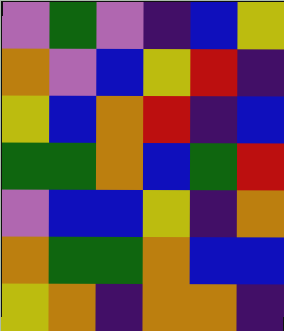[["violet", "green", "violet", "indigo", "blue", "yellow"], ["orange", "violet", "blue", "yellow", "red", "indigo"], ["yellow", "blue", "orange", "red", "indigo", "blue"], ["green", "green", "orange", "blue", "green", "red"], ["violet", "blue", "blue", "yellow", "indigo", "orange"], ["orange", "green", "green", "orange", "blue", "blue"], ["yellow", "orange", "indigo", "orange", "orange", "indigo"]]